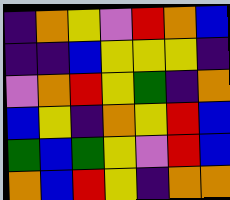[["indigo", "orange", "yellow", "violet", "red", "orange", "blue"], ["indigo", "indigo", "blue", "yellow", "yellow", "yellow", "indigo"], ["violet", "orange", "red", "yellow", "green", "indigo", "orange"], ["blue", "yellow", "indigo", "orange", "yellow", "red", "blue"], ["green", "blue", "green", "yellow", "violet", "red", "blue"], ["orange", "blue", "red", "yellow", "indigo", "orange", "orange"]]